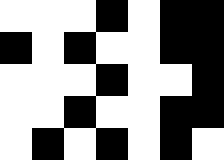[["white", "white", "white", "black", "white", "black", "black"], ["black", "white", "black", "white", "white", "black", "black"], ["white", "white", "white", "black", "white", "white", "black"], ["white", "white", "black", "white", "white", "black", "black"], ["white", "black", "white", "black", "white", "black", "white"]]